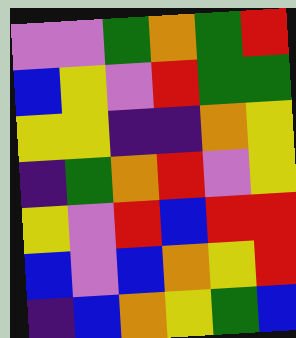[["violet", "violet", "green", "orange", "green", "red"], ["blue", "yellow", "violet", "red", "green", "green"], ["yellow", "yellow", "indigo", "indigo", "orange", "yellow"], ["indigo", "green", "orange", "red", "violet", "yellow"], ["yellow", "violet", "red", "blue", "red", "red"], ["blue", "violet", "blue", "orange", "yellow", "red"], ["indigo", "blue", "orange", "yellow", "green", "blue"]]